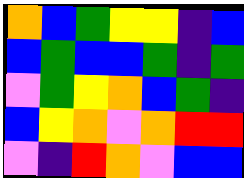[["orange", "blue", "green", "yellow", "yellow", "indigo", "blue"], ["blue", "green", "blue", "blue", "green", "indigo", "green"], ["violet", "green", "yellow", "orange", "blue", "green", "indigo"], ["blue", "yellow", "orange", "violet", "orange", "red", "red"], ["violet", "indigo", "red", "orange", "violet", "blue", "blue"]]